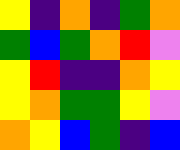[["yellow", "indigo", "orange", "indigo", "green", "orange"], ["green", "blue", "green", "orange", "red", "violet"], ["yellow", "red", "indigo", "indigo", "orange", "yellow"], ["yellow", "orange", "green", "green", "yellow", "violet"], ["orange", "yellow", "blue", "green", "indigo", "blue"]]